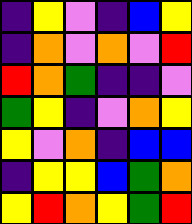[["indigo", "yellow", "violet", "indigo", "blue", "yellow"], ["indigo", "orange", "violet", "orange", "violet", "red"], ["red", "orange", "green", "indigo", "indigo", "violet"], ["green", "yellow", "indigo", "violet", "orange", "yellow"], ["yellow", "violet", "orange", "indigo", "blue", "blue"], ["indigo", "yellow", "yellow", "blue", "green", "orange"], ["yellow", "red", "orange", "yellow", "green", "red"]]